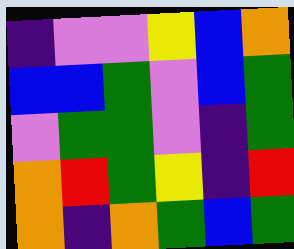[["indigo", "violet", "violet", "yellow", "blue", "orange"], ["blue", "blue", "green", "violet", "blue", "green"], ["violet", "green", "green", "violet", "indigo", "green"], ["orange", "red", "green", "yellow", "indigo", "red"], ["orange", "indigo", "orange", "green", "blue", "green"]]